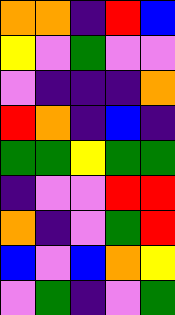[["orange", "orange", "indigo", "red", "blue"], ["yellow", "violet", "green", "violet", "violet"], ["violet", "indigo", "indigo", "indigo", "orange"], ["red", "orange", "indigo", "blue", "indigo"], ["green", "green", "yellow", "green", "green"], ["indigo", "violet", "violet", "red", "red"], ["orange", "indigo", "violet", "green", "red"], ["blue", "violet", "blue", "orange", "yellow"], ["violet", "green", "indigo", "violet", "green"]]